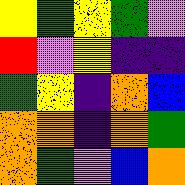[["yellow", "green", "yellow", "green", "violet"], ["red", "violet", "yellow", "indigo", "indigo"], ["green", "yellow", "indigo", "orange", "blue"], ["orange", "orange", "indigo", "orange", "green"], ["orange", "green", "violet", "blue", "orange"]]